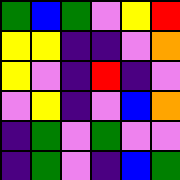[["green", "blue", "green", "violet", "yellow", "red"], ["yellow", "yellow", "indigo", "indigo", "violet", "orange"], ["yellow", "violet", "indigo", "red", "indigo", "violet"], ["violet", "yellow", "indigo", "violet", "blue", "orange"], ["indigo", "green", "violet", "green", "violet", "violet"], ["indigo", "green", "violet", "indigo", "blue", "green"]]